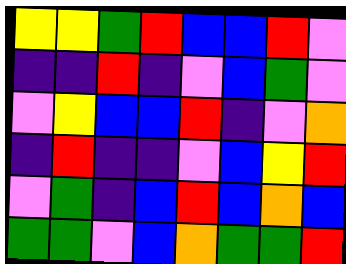[["yellow", "yellow", "green", "red", "blue", "blue", "red", "violet"], ["indigo", "indigo", "red", "indigo", "violet", "blue", "green", "violet"], ["violet", "yellow", "blue", "blue", "red", "indigo", "violet", "orange"], ["indigo", "red", "indigo", "indigo", "violet", "blue", "yellow", "red"], ["violet", "green", "indigo", "blue", "red", "blue", "orange", "blue"], ["green", "green", "violet", "blue", "orange", "green", "green", "red"]]